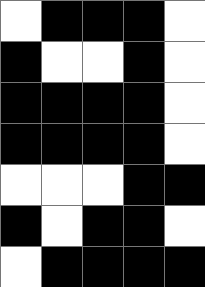[["white", "black", "black", "black", "white"], ["black", "white", "white", "black", "white"], ["black", "black", "black", "black", "white"], ["black", "black", "black", "black", "white"], ["white", "white", "white", "black", "black"], ["black", "white", "black", "black", "white"], ["white", "black", "black", "black", "black"]]